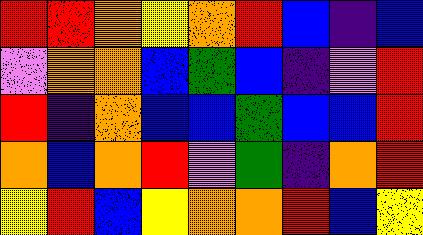[["red", "red", "orange", "yellow", "orange", "red", "blue", "indigo", "blue"], ["violet", "orange", "orange", "blue", "green", "blue", "indigo", "violet", "red"], ["red", "indigo", "orange", "blue", "blue", "green", "blue", "blue", "red"], ["orange", "blue", "orange", "red", "violet", "green", "indigo", "orange", "red"], ["yellow", "red", "blue", "yellow", "orange", "orange", "red", "blue", "yellow"]]